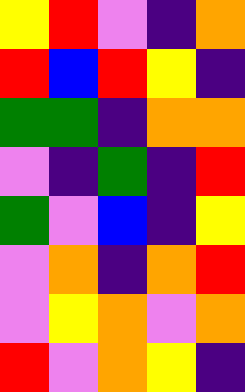[["yellow", "red", "violet", "indigo", "orange"], ["red", "blue", "red", "yellow", "indigo"], ["green", "green", "indigo", "orange", "orange"], ["violet", "indigo", "green", "indigo", "red"], ["green", "violet", "blue", "indigo", "yellow"], ["violet", "orange", "indigo", "orange", "red"], ["violet", "yellow", "orange", "violet", "orange"], ["red", "violet", "orange", "yellow", "indigo"]]